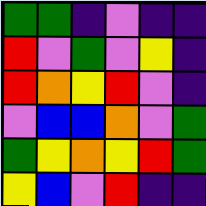[["green", "green", "indigo", "violet", "indigo", "indigo"], ["red", "violet", "green", "violet", "yellow", "indigo"], ["red", "orange", "yellow", "red", "violet", "indigo"], ["violet", "blue", "blue", "orange", "violet", "green"], ["green", "yellow", "orange", "yellow", "red", "green"], ["yellow", "blue", "violet", "red", "indigo", "indigo"]]